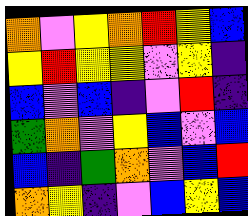[["orange", "violet", "yellow", "orange", "red", "yellow", "blue"], ["yellow", "red", "yellow", "yellow", "violet", "yellow", "indigo"], ["blue", "violet", "blue", "indigo", "violet", "red", "indigo"], ["green", "orange", "violet", "yellow", "blue", "violet", "blue"], ["blue", "indigo", "green", "orange", "violet", "blue", "red"], ["orange", "yellow", "indigo", "violet", "blue", "yellow", "blue"]]